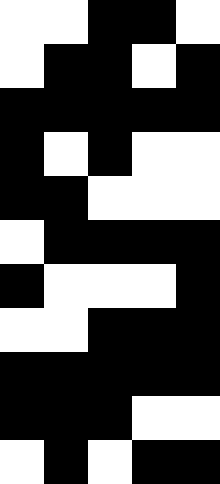[["white", "white", "black", "black", "white"], ["white", "black", "black", "white", "black"], ["black", "black", "black", "black", "black"], ["black", "white", "black", "white", "white"], ["black", "black", "white", "white", "white"], ["white", "black", "black", "black", "black"], ["black", "white", "white", "white", "black"], ["white", "white", "black", "black", "black"], ["black", "black", "black", "black", "black"], ["black", "black", "black", "white", "white"], ["white", "black", "white", "black", "black"]]